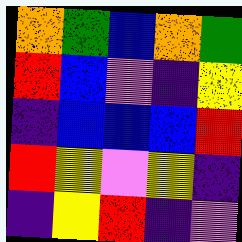[["orange", "green", "blue", "orange", "green"], ["red", "blue", "violet", "indigo", "yellow"], ["indigo", "blue", "blue", "blue", "red"], ["red", "yellow", "violet", "yellow", "indigo"], ["indigo", "yellow", "red", "indigo", "violet"]]